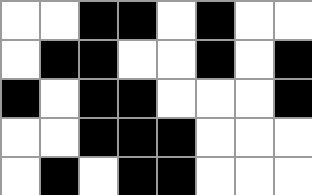[["white", "white", "black", "black", "white", "black", "white", "white"], ["white", "black", "black", "white", "white", "black", "white", "black"], ["black", "white", "black", "black", "white", "white", "white", "black"], ["white", "white", "black", "black", "black", "white", "white", "white"], ["white", "black", "white", "black", "black", "white", "white", "white"]]